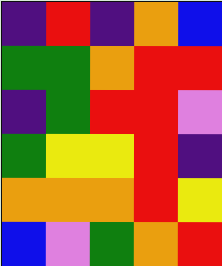[["indigo", "red", "indigo", "orange", "blue"], ["green", "green", "orange", "red", "red"], ["indigo", "green", "red", "red", "violet"], ["green", "yellow", "yellow", "red", "indigo"], ["orange", "orange", "orange", "red", "yellow"], ["blue", "violet", "green", "orange", "red"]]